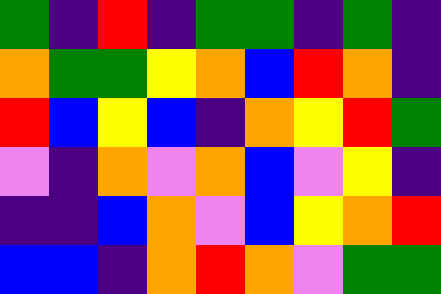[["green", "indigo", "red", "indigo", "green", "green", "indigo", "green", "indigo"], ["orange", "green", "green", "yellow", "orange", "blue", "red", "orange", "indigo"], ["red", "blue", "yellow", "blue", "indigo", "orange", "yellow", "red", "green"], ["violet", "indigo", "orange", "violet", "orange", "blue", "violet", "yellow", "indigo"], ["indigo", "indigo", "blue", "orange", "violet", "blue", "yellow", "orange", "red"], ["blue", "blue", "indigo", "orange", "red", "orange", "violet", "green", "green"]]